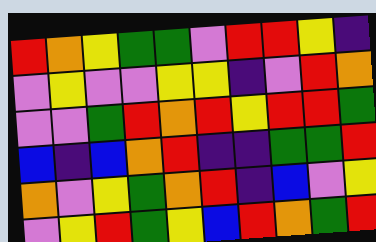[["red", "orange", "yellow", "green", "green", "violet", "red", "red", "yellow", "indigo"], ["violet", "yellow", "violet", "violet", "yellow", "yellow", "indigo", "violet", "red", "orange"], ["violet", "violet", "green", "red", "orange", "red", "yellow", "red", "red", "green"], ["blue", "indigo", "blue", "orange", "red", "indigo", "indigo", "green", "green", "red"], ["orange", "violet", "yellow", "green", "orange", "red", "indigo", "blue", "violet", "yellow"], ["violet", "yellow", "red", "green", "yellow", "blue", "red", "orange", "green", "red"]]